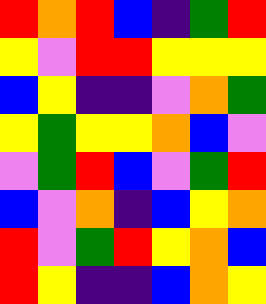[["red", "orange", "red", "blue", "indigo", "green", "red"], ["yellow", "violet", "red", "red", "yellow", "yellow", "yellow"], ["blue", "yellow", "indigo", "indigo", "violet", "orange", "green"], ["yellow", "green", "yellow", "yellow", "orange", "blue", "violet"], ["violet", "green", "red", "blue", "violet", "green", "red"], ["blue", "violet", "orange", "indigo", "blue", "yellow", "orange"], ["red", "violet", "green", "red", "yellow", "orange", "blue"], ["red", "yellow", "indigo", "indigo", "blue", "orange", "yellow"]]